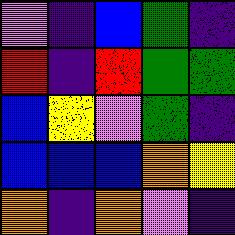[["violet", "indigo", "blue", "green", "indigo"], ["red", "indigo", "red", "green", "green"], ["blue", "yellow", "violet", "green", "indigo"], ["blue", "blue", "blue", "orange", "yellow"], ["orange", "indigo", "orange", "violet", "indigo"]]